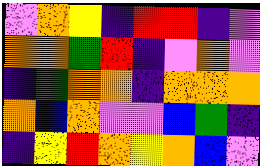[["violet", "orange", "yellow", "indigo", "red", "red", "indigo", "violet"], ["orange", "orange", "green", "red", "indigo", "violet", "orange", "violet"], ["indigo", "green", "orange", "orange", "indigo", "orange", "orange", "orange"], ["orange", "blue", "orange", "violet", "violet", "blue", "green", "indigo"], ["indigo", "yellow", "red", "orange", "yellow", "orange", "blue", "violet"]]